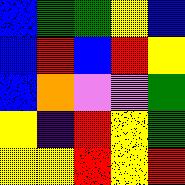[["blue", "green", "green", "yellow", "blue"], ["blue", "red", "blue", "red", "yellow"], ["blue", "orange", "violet", "violet", "green"], ["yellow", "indigo", "red", "yellow", "green"], ["yellow", "yellow", "red", "yellow", "red"]]